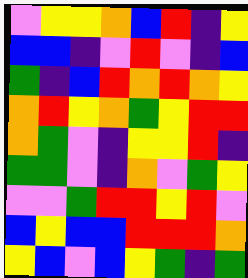[["violet", "yellow", "yellow", "orange", "blue", "red", "indigo", "yellow"], ["blue", "blue", "indigo", "violet", "red", "violet", "indigo", "blue"], ["green", "indigo", "blue", "red", "orange", "red", "orange", "yellow"], ["orange", "red", "yellow", "orange", "green", "yellow", "red", "red"], ["orange", "green", "violet", "indigo", "yellow", "yellow", "red", "indigo"], ["green", "green", "violet", "indigo", "orange", "violet", "green", "yellow"], ["violet", "violet", "green", "red", "red", "yellow", "red", "violet"], ["blue", "yellow", "blue", "blue", "red", "red", "red", "orange"], ["yellow", "blue", "violet", "blue", "yellow", "green", "indigo", "green"]]